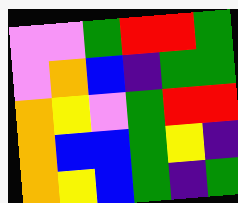[["violet", "violet", "green", "red", "red", "green"], ["violet", "orange", "blue", "indigo", "green", "green"], ["orange", "yellow", "violet", "green", "red", "red"], ["orange", "blue", "blue", "green", "yellow", "indigo"], ["orange", "yellow", "blue", "green", "indigo", "green"]]